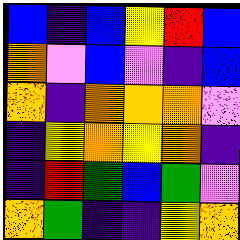[["blue", "indigo", "blue", "yellow", "red", "blue"], ["orange", "violet", "blue", "violet", "indigo", "blue"], ["orange", "indigo", "orange", "orange", "orange", "violet"], ["indigo", "yellow", "orange", "yellow", "orange", "indigo"], ["indigo", "red", "green", "blue", "green", "violet"], ["orange", "green", "indigo", "indigo", "yellow", "orange"]]